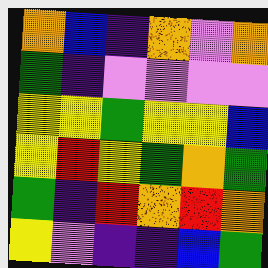[["orange", "blue", "indigo", "orange", "violet", "orange"], ["green", "indigo", "violet", "violet", "violet", "violet"], ["yellow", "yellow", "green", "yellow", "yellow", "blue"], ["yellow", "red", "yellow", "green", "orange", "green"], ["green", "indigo", "red", "orange", "red", "orange"], ["yellow", "violet", "indigo", "indigo", "blue", "green"]]